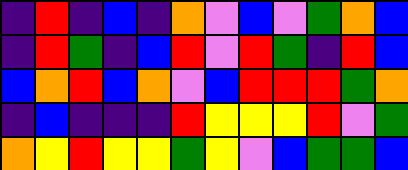[["indigo", "red", "indigo", "blue", "indigo", "orange", "violet", "blue", "violet", "green", "orange", "blue"], ["indigo", "red", "green", "indigo", "blue", "red", "violet", "red", "green", "indigo", "red", "blue"], ["blue", "orange", "red", "blue", "orange", "violet", "blue", "red", "red", "red", "green", "orange"], ["indigo", "blue", "indigo", "indigo", "indigo", "red", "yellow", "yellow", "yellow", "red", "violet", "green"], ["orange", "yellow", "red", "yellow", "yellow", "green", "yellow", "violet", "blue", "green", "green", "blue"]]